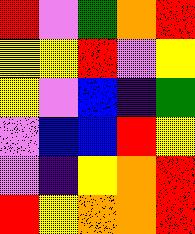[["red", "violet", "green", "orange", "red"], ["yellow", "yellow", "red", "violet", "yellow"], ["yellow", "violet", "blue", "indigo", "green"], ["violet", "blue", "blue", "red", "yellow"], ["violet", "indigo", "yellow", "orange", "red"], ["red", "yellow", "orange", "orange", "red"]]